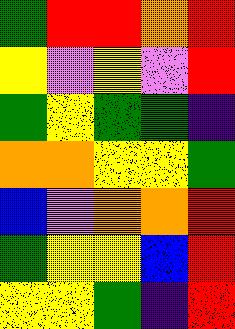[["green", "red", "red", "orange", "red"], ["yellow", "violet", "yellow", "violet", "red"], ["green", "yellow", "green", "green", "indigo"], ["orange", "orange", "yellow", "yellow", "green"], ["blue", "violet", "orange", "orange", "red"], ["green", "yellow", "yellow", "blue", "red"], ["yellow", "yellow", "green", "indigo", "red"]]